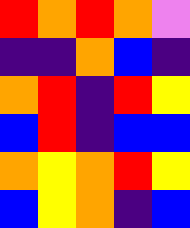[["red", "orange", "red", "orange", "violet"], ["indigo", "indigo", "orange", "blue", "indigo"], ["orange", "red", "indigo", "red", "yellow"], ["blue", "red", "indigo", "blue", "blue"], ["orange", "yellow", "orange", "red", "yellow"], ["blue", "yellow", "orange", "indigo", "blue"]]